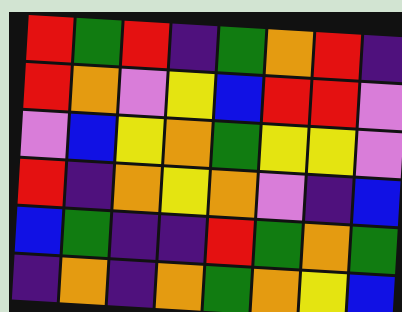[["red", "green", "red", "indigo", "green", "orange", "red", "indigo"], ["red", "orange", "violet", "yellow", "blue", "red", "red", "violet"], ["violet", "blue", "yellow", "orange", "green", "yellow", "yellow", "violet"], ["red", "indigo", "orange", "yellow", "orange", "violet", "indigo", "blue"], ["blue", "green", "indigo", "indigo", "red", "green", "orange", "green"], ["indigo", "orange", "indigo", "orange", "green", "orange", "yellow", "blue"]]